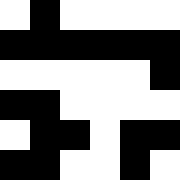[["white", "black", "white", "white", "white", "white"], ["black", "black", "black", "black", "black", "black"], ["white", "white", "white", "white", "white", "black"], ["black", "black", "white", "white", "white", "white"], ["white", "black", "black", "white", "black", "black"], ["black", "black", "white", "white", "black", "white"]]